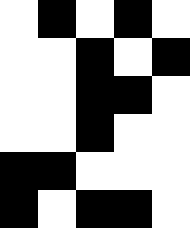[["white", "black", "white", "black", "white"], ["white", "white", "black", "white", "black"], ["white", "white", "black", "black", "white"], ["white", "white", "black", "white", "white"], ["black", "black", "white", "white", "white"], ["black", "white", "black", "black", "white"]]